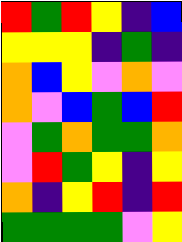[["red", "green", "red", "yellow", "indigo", "blue"], ["yellow", "yellow", "yellow", "indigo", "green", "indigo"], ["orange", "blue", "yellow", "violet", "orange", "violet"], ["orange", "violet", "blue", "green", "blue", "red"], ["violet", "green", "orange", "green", "green", "orange"], ["violet", "red", "green", "yellow", "indigo", "yellow"], ["orange", "indigo", "yellow", "red", "indigo", "red"], ["green", "green", "green", "green", "violet", "yellow"]]